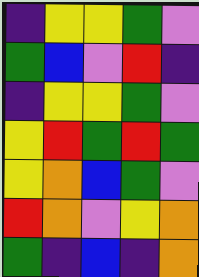[["indigo", "yellow", "yellow", "green", "violet"], ["green", "blue", "violet", "red", "indigo"], ["indigo", "yellow", "yellow", "green", "violet"], ["yellow", "red", "green", "red", "green"], ["yellow", "orange", "blue", "green", "violet"], ["red", "orange", "violet", "yellow", "orange"], ["green", "indigo", "blue", "indigo", "orange"]]